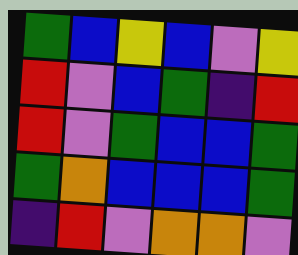[["green", "blue", "yellow", "blue", "violet", "yellow"], ["red", "violet", "blue", "green", "indigo", "red"], ["red", "violet", "green", "blue", "blue", "green"], ["green", "orange", "blue", "blue", "blue", "green"], ["indigo", "red", "violet", "orange", "orange", "violet"]]